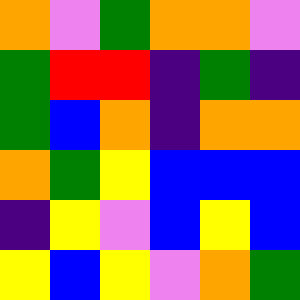[["orange", "violet", "green", "orange", "orange", "violet"], ["green", "red", "red", "indigo", "green", "indigo"], ["green", "blue", "orange", "indigo", "orange", "orange"], ["orange", "green", "yellow", "blue", "blue", "blue"], ["indigo", "yellow", "violet", "blue", "yellow", "blue"], ["yellow", "blue", "yellow", "violet", "orange", "green"]]